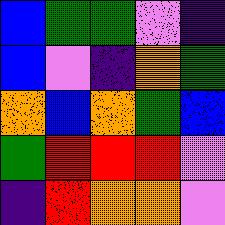[["blue", "green", "green", "violet", "indigo"], ["blue", "violet", "indigo", "orange", "green"], ["orange", "blue", "orange", "green", "blue"], ["green", "red", "red", "red", "violet"], ["indigo", "red", "orange", "orange", "violet"]]